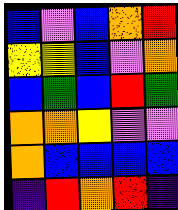[["blue", "violet", "blue", "orange", "red"], ["yellow", "yellow", "blue", "violet", "orange"], ["blue", "green", "blue", "red", "green"], ["orange", "orange", "yellow", "violet", "violet"], ["orange", "blue", "blue", "blue", "blue"], ["indigo", "red", "orange", "red", "indigo"]]